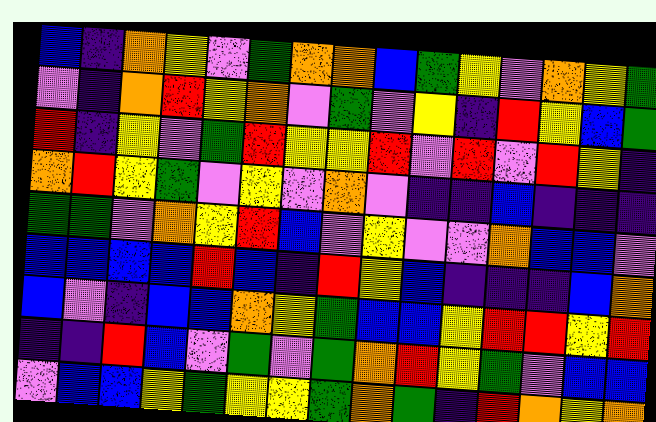[["blue", "indigo", "orange", "yellow", "violet", "green", "orange", "orange", "blue", "green", "yellow", "violet", "orange", "yellow", "green"], ["violet", "indigo", "orange", "red", "yellow", "orange", "violet", "green", "violet", "yellow", "indigo", "red", "yellow", "blue", "green"], ["red", "indigo", "yellow", "violet", "green", "red", "yellow", "yellow", "red", "violet", "red", "violet", "red", "yellow", "indigo"], ["orange", "red", "yellow", "green", "violet", "yellow", "violet", "orange", "violet", "indigo", "indigo", "blue", "indigo", "indigo", "indigo"], ["green", "green", "violet", "orange", "yellow", "red", "blue", "violet", "yellow", "violet", "violet", "orange", "blue", "blue", "violet"], ["blue", "blue", "blue", "blue", "red", "blue", "indigo", "red", "yellow", "blue", "indigo", "indigo", "indigo", "blue", "orange"], ["blue", "violet", "indigo", "blue", "blue", "orange", "yellow", "green", "blue", "blue", "yellow", "red", "red", "yellow", "red"], ["indigo", "indigo", "red", "blue", "violet", "green", "violet", "green", "orange", "red", "yellow", "green", "violet", "blue", "blue"], ["violet", "blue", "blue", "yellow", "green", "yellow", "yellow", "green", "orange", "green", "indigo", "red", "orange", "yellow", "orange"]]